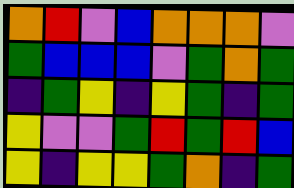[["orange", "red", "violet", "blue", "orange", "orange", "orange", "violet"], ["green", "blue", "blue", "blue", "violet", "green", "orange", "green"], ["indigo", "green", "yellow", "indigo", "yellow", "green", "indigo", "green"], ["yellow", "violet", "violet", "green", "red", "green", "red", "blue"], ["yellow", "indigo", "yellow", "yellow", "green", "orange", "indigo", "green"]]